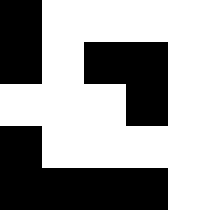[["black", "white", "white", "white", "white"], ["black", "white", "black", "black", "white"], ["white", "white", "white", "black", "white"], ["black", "white", "white", "white", "white"], ["black", "black", "black", "black", "white"]]